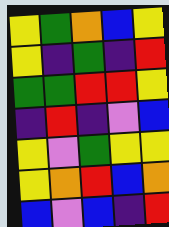[["yellow", "green", "orange", "blue", "yellow"], ["yellow", "indigo", "green", "indigo", "red"], ["green", "green", "red", "red", "yellow"], ["indigo", "red", "indigo", "violet", "blue"], ["yellow", "violet", "green", "yellow", "yellow"], ["yellow", "orange", "red", "blue", "orange"], ["blue", "violet", "blue", "indigo", "red"]]